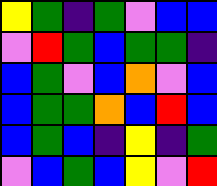[["yellow", "green", "indigo", "green", "violet", "blue", "blue"], ["violet", "red", "green", "blue", "green", "green", "indigo"], ["blue", "green", "violet", "blue", "orange", "violet", "blue"], ["blue", "green", "green", "orange", "blue", "red", "blue"], ["blue", "green", "blue", "indigo", "yellow", "indigo", "green"], ["violet", "blue", "green", "blue", "yellow", "violet", "red"]]